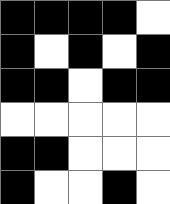[["black", "black", "black", "black", "white"], ["black", "white", "black", "white", "black"], ["black", "black", "white", "black", "black"], ["white", "white", "white", "white", "white"], ["black", "black", "white", "white", "white"], ["black", "white", "white", "black", "white"]]